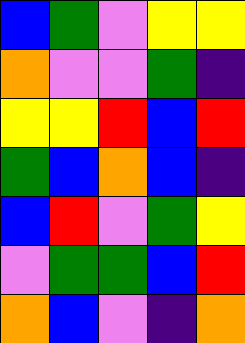[["blue", "green", "violet", "yellow", "yellow"], ["orange", "violet", "violet", "green", "indigo"], ["yellow", "yellow", "red", "blue", "red"], ["green", "blue", "orange", "blue", "indigo"], ["blue", "red", "violet", "green", "yellow"], ["violet", "green", "green", "blue", "red"], ["orange", "blue", "violet", "indigo", "orange"]]